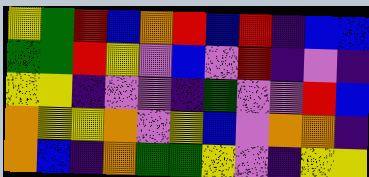[["yellow", "green", "red", "blue", "orange", "red", "blue", "red", "indigo", "blue", "blue"], ["green", "green", "red", "yellow", "violet", "blue", "violet", "red", "indigo", "violet", "indigo"], ["yellow", "yellow", "indigo", "violet", "violet", "indigo", "green", "violet", "violet", "red", "blue"], ["orange", "yellow", "yellow", "orange", "violet", "yellow", "blue", "violet", "orange", "orange", "indigo"], ["orange", "blue", "indigo", "orange", "green", "green", "yellow", "violet", "indigo", "yellow", "yellow"]]